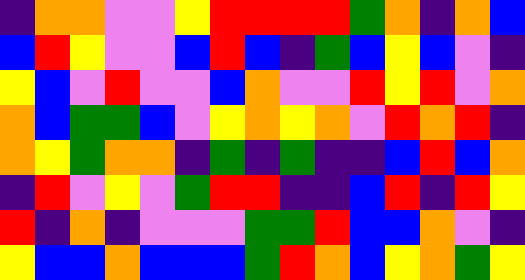[["indigo", "orange", "orange", "violet", "violet", "yellow", "red", "red", "red", "red", "green", "orange", "indigo", "orange", "blue"], ["blue", "red", "yellow", "violet", "violet", "blue", "red", "blue", "indigo", "green", "blue", "yellow", "blue", "violet", "indigo"], ["yellow", "blue", "violet", "red", "violet", "violet", "blue", "orange", "violet", "violet", "red", "yellow", "red", "violet", "orange"], ["orange", "blue", "green", "green", "blue", "violet", "yellow", "orange", "yellow", "orange", "violet", "red", "orange", "red", "indigo"], ["orange", "yellow", "green", "orange", "orange", "indigo", "green", "indigo", "green", "indigo", "indigo", "blue", "red", "blue", "orange"], ["indigo", "red", "violet", "yellow", "violet", "green", "red", "red", "indigo", "indigo", "blue", "red", "indigo", "red", "yellow"], ["red", "indigo", "orange", "indigo", "violet", "violet", "violet", "green", "green", "red", "blue", "blue", "orange", "violet", "indigo"], ["yellow", "blue", "blue", "orange", "blue", "blue", "blue", "green", "red", "orange", "blue", "yellow", "orange", "green", "yellow"]]